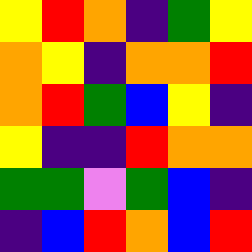[["yellow", "red", "orange", "indigo", "green", "yellow"], ["orange", "yellow", "indigo", "orange", "orange", "red"], ["orange", "red", "green", "blue", "yellow", "indigo"], ["yellow", "indigo", "indigo", "red", "orange", "orange"], ["green", "green", "violet", "green", "blue", "indigo"], ["indigo", "blue", "red", "orange", "blue", "red"]]